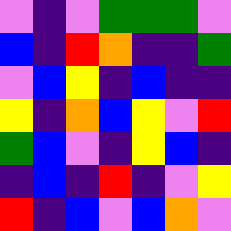[["violet", "indigo", "violet", "green", "green", "green", "violet"], ["blue", "indigo", "red", "orange", "indigo", "indigo", "green"], ["violet", "blue", "yellow", "indigo", "blue", "indigo", "indigo"], ["yellow", "indigo", "orange", "blue", "yellow", "violet", "red"], ["green", "blue", "violet", "indigo", "yellow", "blue", "indigo"], ["indigo", "blue", "indigo", "red", "indigo", "violet", "yellow"], ["red", "indigo", "blue", "violet", "blue", "orange", "violet"]]